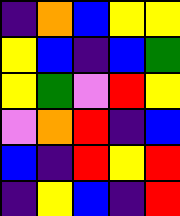[["indigo", "orange", "blue", "yellow", "yellow"], ["yellow", "blue", "indigo", "blue", "green"], ["yellow", "green", "violet", "red", "yellow"], ["violet", "orange", "red", "indigo", "blue"], ["blue", "indigo", "red", "yellow", "red"], ["indigo", "yellow", "blue", "indigo", "red"]]